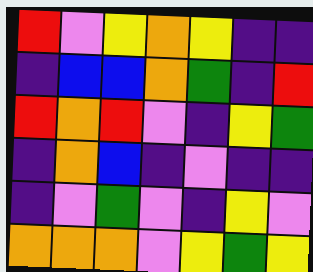[["red", "violet", "yellow", "orange", "yellow", "indigo", "indigo"], ["indigo", "blue", "blue", "orange", "green", "indigo", "red"], ["red", "orange", "red", "violet", "indigo", "yellow", "green"], ["indigo", "orange", "blue", "indigo", "violet", "indigo", "indigo"], ["indigo", "violet", "green", "violet", "indigo", "yellow", "violet"], ["orange", "orange", "orange", "violet", "yellow", "green", "yellow"]]